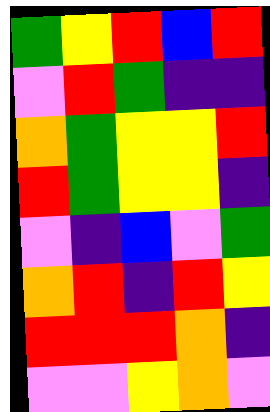[["green", "yellow", "red", "blue", "red"], ["violet", "red", "green", "indigo", "indigo"], ["orange", "green", "yellow", "yellow", "red"], ["red", "green", "yellow", "yellow", "indigo"], ["violet", "indigo", "blue", "violet", "green"], ["orange", "red", "indigo", "red", "yellow"], ["red", "red", "red", "orange", "indigo"], ["violet", "violet", "yellow", "orange", "violet"]]